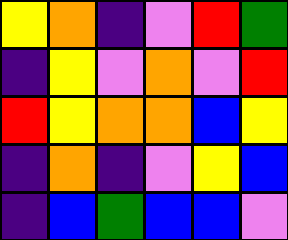[["yellow", "orange", "indigo", "violet", "red", "green"], ["indigo", "yellow", "violet", "orange", "violet", "red"], ["red", "yellow", "orange", "orange", "blue", "yellow"], ["indigo", "orange", "indigo", "violet", "yellow", "blue"], ["indigo", "blue", "green", "blue", "blue", "violet"]]